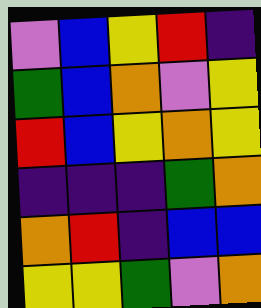[["violet", "blue", "yellow", "red", "indigo"], ["green", "blue", "orange", "violet", "yellow"], ["red", "blue", "yellow", "orange", "yellow"], ["indigo", "indigo", "indigo", "green", "orange"], ["orange", "red", "indigo", "blue", "blue"], ["yellow", "yellow", "green", "violet", "orange"]]